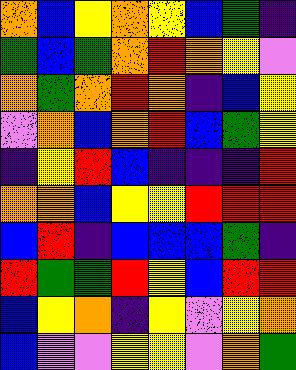[["orange", "blue", "yellow", "orange", "yellow", "blue", "green", "indigo"], ["green", "blue", "green", "orange", "red", "orange", "yellow", "violet"], ["orange", "green", "orange", "red", "orange", "indigo", "blue", "yellow"], ["violet", "orange", "blue", "orange", "red", "blue", "green", "yellow"], ["indigo", "yellow", "red", "blue", "indigo", "indigo", "indigo", "red"], ["orange", "orange", "blue", "yellow", "yellow", "red", "red", "red"], ["blue", "red", "indigo", "blue", "blue", "blue", "green", "indigo"], ["red", "green", "green", "red", "yellow", "blue", "red", "red"], ["blue", "yellow", "orange", "indigo", "yellow", "violet", "yellow", "orange"], ["blue", "violet", "violet", "yellow", "yellow", "violet", "orange", "green"]]